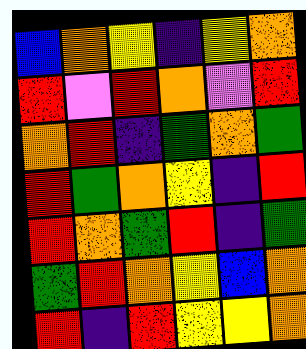[["blue", "orange", "yellow", "indigo", "yellow", "orange"], ["red", "violet", "red", "orange", "violet", "red"], ["orange", "red", "indigo", "green", "orange", "green"], ["red", "green", "orange", "yellow", "indigo", "red"], ["red", "orange", "green", "red", "indigo", "green"], ["green", "red", "orange", "yellow", "blue", "orange"], ["red", "indigo", "red", "yellow", "yellow", "orange"]]